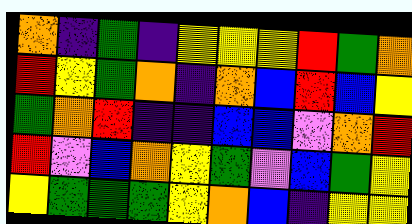[["orange", "indigo", "green", "indigo", "yellow", "yellow", "yellow", "red", "green", "orange"], ["red", "yellow", "green", "orange", "indigo", "orange", "blue", "red", "blue", "yellow"], ["green", "orange", "red", "indigo", "indigo", "blue", "blue", "violet", "orange", "red"], ["red", "violet", "blue", "orange", "yellow", "green", "violet", "blue", "green", "yellow"], ["yellow", "green", "green", "green", "yellow", "orange", "blue", "indigo", "yellow", "yellow"]]